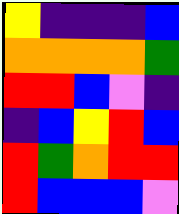[["yellow", "indigo", "indigo", "indigo", "blue"], ["orange", "orange", "orange", "orange", "green"], ["red", "red", "blue", "violet", "indigo"], ["indigo", "blue", "yellow", "red", "blue"], ["red", "green", "orange", "red", "red"], ["red", "blue", "blue", "blue", "violet"]]